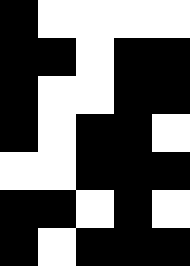[["black", "white", "white", "white", "white"], ["black", "black", "white", "black", "black"], ["black", "white", "white", "black", "black"], ["black", "white", "black", "black", "white"], ["white", "white", "black", "black", "black"], ["black", "black", "white", "black", "white"], ["black", "white", "black", "black", "black"]]